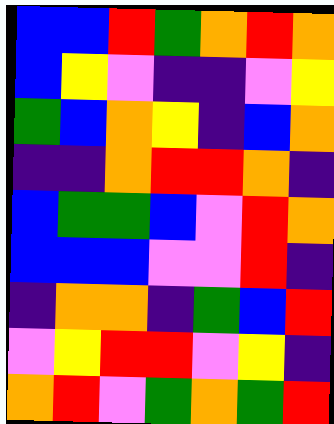[["blue", "blue", "red", "green", "orange", "red", "orange"], ["blue", "yellow", "violet", "indigo", "indigo", "violet", "yellow"], ["green", "blue", "orange", "yellow", "indigo", "blue", "orange"], ["indigo", "indigo", "orange", "red", "red", "orange", "indigo"], ["blue", "green", "green", "blue", "violet", "red", "orange"], ["blue", "blue", "blue", "violet", "violet", "red", "indigo"], ["indigo", "orange", "orange", "indigo", "green", "blue", "red"], ["violet", "yellow", "red", "red", "violet", "yellow", "indigo"], ["orange", "red", "violet", "green", "orange", "green", "red"]]